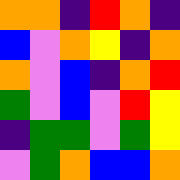[["orange", "orange", "indigo", "red", "orange", "indigo"], ["blue", "violet", "orange", "yellow", "indigo", "orange"], ["orange", "violet", "blue", "indigo", "orange", "red"], ["green", "violet", "blue", "violet", "red", "yellow"], ["indigo", "green", "green", "violet", "green", "yellow"], ["violet", "green", "orange", "blue", "blue", "orange"]]